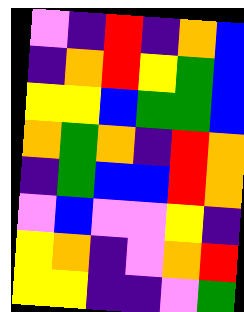[["violet", "indigo", "red", "indigo", "orange", "blue"], ["indigo", "orange", "red", "yellow", "green", "blue"], ["yellow", "yellow", "blue", "green", "green", "blue"], ["orange", "green", "orange", "indigo", "red", "orange"], ["indigo", "green", "blue", "blue", "red", "orange"], ["violet", "blue", "violet", "violet", "yellow", "indigo"], ["yellow", "orange", "indigo", "violet", "orange", "red"], ["yellow", "yellow", "indigo", "indigo", "violet", "green"]]